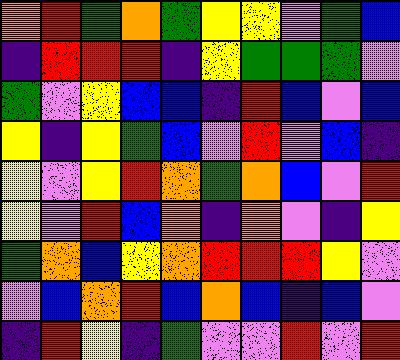[["orange", "red", "green", "orange", "green", "yellow", "yellow", "violet", "green", "blue"], ["indigo", "red", "red", "red", "indigo", "yellow", "green", "green", "green", "violet"], ["green", "violet", "yellow", "blue", "blue", "indigo", "red", "blue", "violet", "blue"], ["yellow", "indigo", "yellow", "green", "blue", "violet", "red", "violet", "blue", "indigo"], ["yellow", "violet", "yellow", "red", "orange", "green", "orange", "blue", "violet", "red"], ["yellow", "violet", "red", "blue", "orange", "indigo", "orange", "violet", "indigo", "yellow"], ["green", "orange", "blue", "yellow", "orange", "red", "red", "red", "yellow", "violet"], ["violet", "blue", "orange", "red", "blue", "orange", "blue", "indigo", "blue", "violet"], ["indigo", "red", "yellow", "indigo", "green", "violet", "violet", "red", "violet", "red"]]